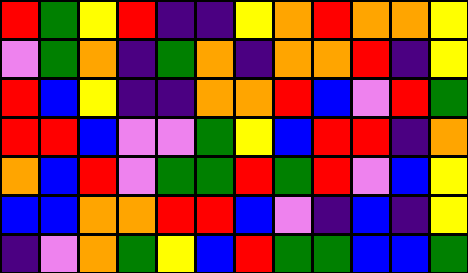[["red", "green", "yellow", "red", "indigo", "indigo", "yellow", "orange", "red", "orange", "orange", "yellow"], ["violet", "green", "orange", "indigo", "green", "orange", "indigo", "orange", "orange", "red", "indigo", "yellow"], ["red", "blue", "yellow", "indigo", "indigo", "orange", "orange", "red", "blue", "violet", "red", "green"], ["red", "red", "blue", "violet", "violet", "green", "yellow", "blue", "red", "red", "indigo", "orange"], ["orange", "blue", "red", "violet", "green", "green", "red", "green", "red", "violet", "blue", "yellow"], ["blue", "blue", "orange", "orange", "red", "red", "blue", "violet", "indigo", "blue", "indigo", "yellow"], ["indigo", "violet", "orange", "green", "yellow", "blue", "red", "green", "green", "blue", "blue", "green"]]